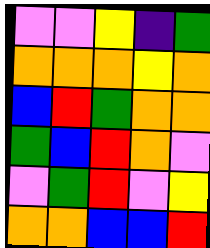[["violet", "violet", "yellow", "indigo", "green"], ["orange", "orange", "orange", "yellow", "orange"], ["blue", "red", "green", "orange", "orange"], ["green", "blue", "red", "orange", "violet"], ["violet", "green", "red", "violet", "yellow"], ["orange", "orange", "blue", "blue", "red"]]